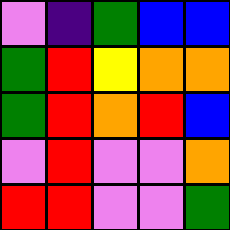[["violet", "indigo", "green", "blue", "blue"], ["green", "red", "yellow", "orange", "orange"], ["green", "red", "orange", "red", "blue"], ["violet", "red", "violet", "violet", "orange"], ["red", "red", "violet", "violet", "green"]]